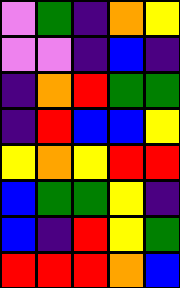[["violet", "green", "indigo", "orange", "yellow"], ["violet", "violet", "indigo", "blue", "indigo"], ["indigo", "orange", "red", "green", "green"], ["indigo", "red", "blue", "blue", "yellow"], ["yellow", "orange", "yellow", "red", "red"], ["blue", "green", "green", "yellow", "indigo"], ["blue", "indigo", "red", "yellow", "green"], ["red", "red", "red", "orange", "blue"]]